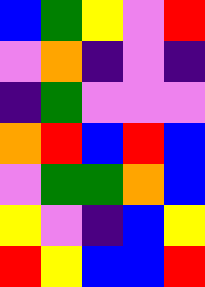[["blue", "green", "yellow", "violet", "red"], ["violet", "orange", "indigo", "violet", "indigo"], ["indigo", "green", "violet", "violet", "violet"], ["orange", "red", "blue", "red", "blue"], ["violet", "green", "green", "orange", "blue"], ["yellow", "violet", "indigo", "blue", "yellow"], ["red", "yellow", "blue", "blue", "red"]]